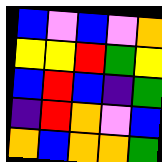[["blue", "violet", "blue", "violet", "orange"], ["yellow", "yellow", "red", "green", "yellow"], ["blue", "red", "blue", "indigo", "green"], ["indigo", "red", "orange", "violet", "blue"], ["orange", "blue", "orange", "orange", "green"]]